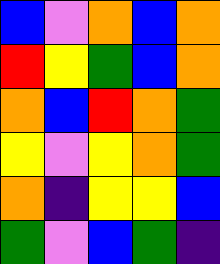[["blue", "violet", "orange", "blue", "orange"], ["red", "yellow", "green", "blue", "orange"], ["orange", "blue", "red", "orange", "green"], ["yellow", "violet", "yellow", "orange", "green"], ["orange", "indigo", "yellow", "yellow", "blue"], ["green", "violet", "blue", "green", "indigo"]]